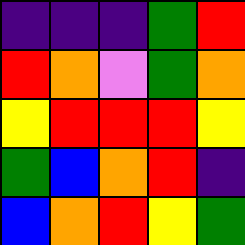[["indigo", "indigo", "indigo", "green", "red"], ["red", "orange", "violet", "green", "orange"], ["yellow", "red", "red", "red", "yellow"], ["green", "blue", "orange", "red", "indigo"], ["blue", "orange", "red", "yellow", "green"]]